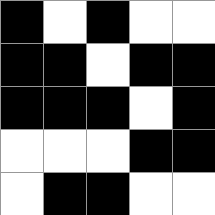[["black", "white", "black", "white", "white"], ["black", "black", "white", "black", "black"], ["black", "black", "black", "white", "black"], ["white", "white", "white", "black", "black"], ["white", "black", "black", "white", "white"]]